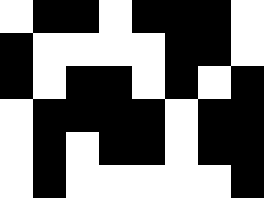[["white", "black", "black", "white", "black", "black", "black", "white"], ["black", "white", "white", "white", "white", "black", "black", "white"], ["black", "white", "black", "black", "white", "black", "white", "black"], ["white", "black", "black", "black", "black", "white", "black", "black"], ["white", "black", "white", "black", "black", "white", "black", "black"], ["white", "black", "white", "white", "white", "white", "white", "black"]]